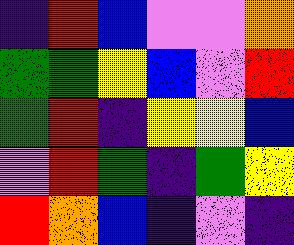[["indigo", "red", "blue", "violet", "violet", "orange"], ["green", "green", "yellow", "blue", "violet", "red"], ["green", "red", "indigo", "yellow", "yellow", "blue"], ["violet", "red", "green", "indigo", "green", "yellow"], ["red", "orange", "blue", "indigo", "violet", "indigo"]]